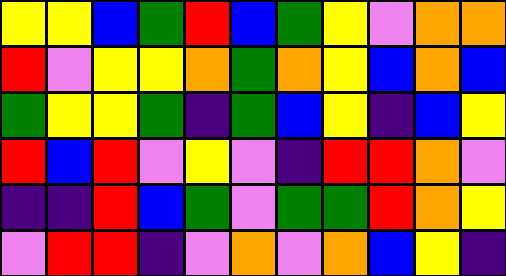[["yellow", "yellow", "blue", "green", "red", "blue", "green", "yellow", "violet", "orange", "orange"], ["red", "violet", "yellow", "yellow", "orange", "green", "orange", "yellow", "blue", "orange", "blue"], ["green", "yellow", "yellow", "green", "indigo", "green", "blue", "yellow", "indigo", "blue", "yellow"], ["red", "blue", "red", "violet", "yellow", "violet", "indigo", "red", "red", "orange", "violet"], ["indigo", "indigo", "red", "blue", "green", "violet", "green", "green", "red", "orange", "yellow"], ["violet", "red", "red", "indigo", "violet", "orange", "violet", "orange", "blue", "yellow", "indigo"]]